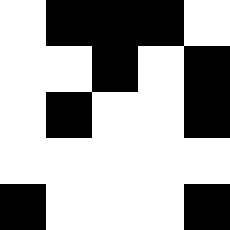[["white", "black", "black", "black", "white"], ["white", "white", "black", "white", "black"], ["white", "black", "white", "white", "black"], ["white", "white", "white", "white", "white"], ["black", "white", "white", "white", "black"]]